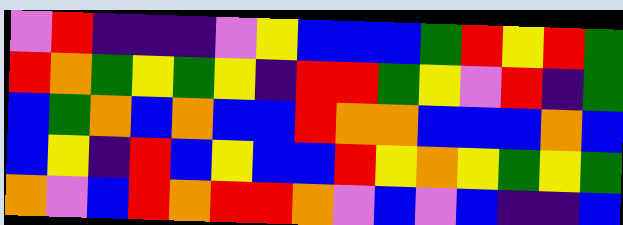[["violet", "red", "indigo", "indigo", "indigo", "violet", "yellow", "blue", "blue", "blue", "green", "red", "yellow", "red", "green"], ["red", "orange", "green", "yellow", "green", "yellow", "indigo", "red", "red", "green", "yellow", "violet", "red", "indigo", "green"], ["blue", "green", "orange", "blue", "orange", "blue", "blue", "red", "orange", "orange", "blue", "blue", "blue", "orange", "blue"], ["blue", "yellow", "indigo", "red", "blue", "yellow", "blue", "blue", "red", "yellow", "orange", "yellow", "green", "yellow", "green"], ["orange", "violet", "blue", "red", "orange", "red", "red", "orange", "violet", "blue", "violet", "blue", "indigo", "indigo", "blue"]]